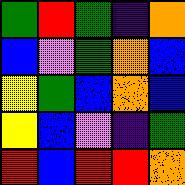[["green", "red", "green", "indigo", "orange"], ["blue", "violet", "green", "orange", "blue"], ["yellow", "green", "blue", "orange", "blue"], ["yellow", "blue", "violet", "indigo", "green"], ["red", "blue", "red", "red", "orange"]]